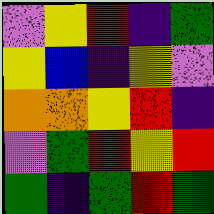[["violet", "yellow", "red", "indigo", "green"], ["yellow", "blue", "indigo", "yellow", "violet"], ["orange", "orange", "yellow", "red", "indigo"], ["violet", "green", "red", "yellow", "red"], ["green", "indigo", "green", "red", "green"]]